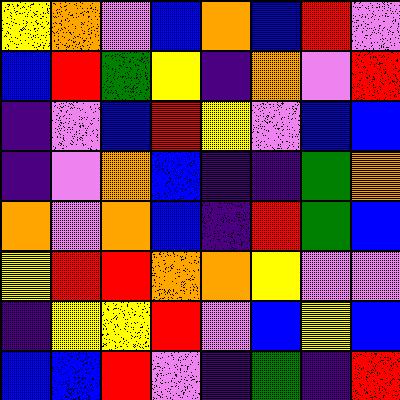[["yellow", "orange", "violet", "blue", "orange", "blue", "red", "violet"], ["blue", "red", "green", "yellow", "indigo", "orange", "violet", "red"], ["indigo", "violet", "blue", "red", "yellow", "violet", "blue", "blue"], ["indigo", "violet", "orange", "blue", "indigo", "indigo", "green", "orange"], ["orange", "violet", "orange", "blue", "indigo", "red", "green", "blue"], ["yellow", "red", "red", "orange", "orange", "yellow", "violet", "violet"], ["indigo", "yellow", "yellow", "red", "violet", "blue", "yellow", "blue"], ["blue", "blue", "red", "violet", "indigo", "green", "indigo", "red"]]